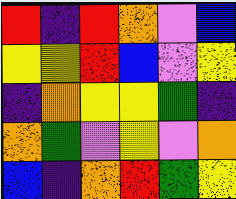[["red", "indigo", "red", "orange", "violet", "blue"], ["yellow", "yellow", "red", "blue", "violet", "yellow"], ["indigo", "orange", "yellow", "yellow", "green", "indigo"], ["orange", "green", "violet", "yellow", "violet", "orange"], ["blue", "indigo", "orange", "red", "green", "yellow"]]